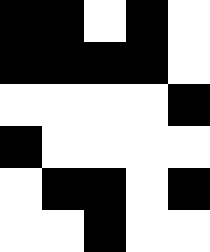[["black", "black", "white", "black", "white"], ["black", "black", "black", "black", "white"], ["white", "white", "white", "white", "black"], ["black", "white", "white", "white", "white"], ["white", "black", "black", "white", "black"], ["white", "white", "black", "white", "white"]]